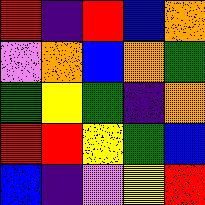[["red", "indigo", "red", "blue", "orange"], ["violet", "orange", "blue", "orange", "green"], ["green", "yellow", "green", "indigo", "orange"], ["red", "red", "yellow", "green", "blue"], ["blue", "indigo", "violet", "yellow", "red"]]